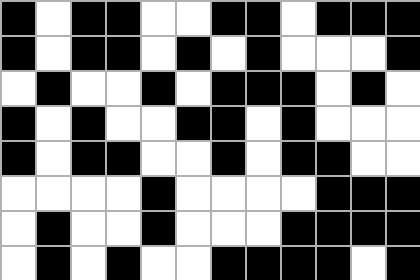[["black", "white", "black", "black", "white", "white", "black", "black", "white", "black", "black", "black"], ["black", "white", "black", "black", "white", "black", "white", "black", "white", "white", "white", "black"], ["white", "black", "white", "white", "black", "white", "black", "black", "black", "white", "black", "white"], ["black", "white", "black", "white", "white", "black", "black", "white", "black", "white", "white", "white"], ["black", "white", "black", "black", "white", "white", "black", "white", "black", "black", "white", "white"], ["white", "white", "white", "white", "black", "white", "white", "white", "white", "black", "black", "black"], ["white", "black", "white", "white", "black", "white", "white", "white", "black", "black", "black", "black"], ["white", "black", "white", "black", "white", "white", "black", "black", "black", "black", "white", "black"]]